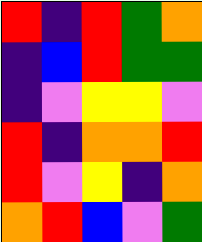[["red", "indigo", "red", "green", "orange"], ["indigo", "blue", "red", "green", "green"], ["indigo", "violet", "yellow", "yellow", "violet"], ["red", "indigo", "orange", "orange", "red"], ["red", "violet", "yellow", "indigo", "orange"], ["orange", "red", "blue", "violet", "green"]]